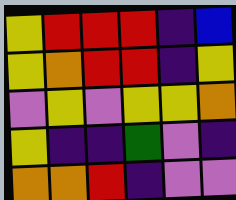[["yellow", "red", "red", "red", "indigo", "blue"], ["yellow", "orange", "red", "red", "indigo", "yellow"], ["violet", "yellow", "violet", "yellow", "yellow", "orange"], ["yellow", "indigo", "indigo", "green", "violet", "indigo"], ["orange", "orange", "red", "indigo", "violet", "violet"]]